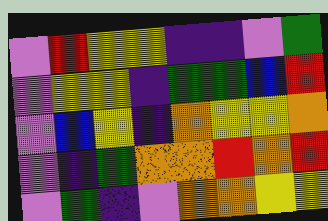[["violet", "red", "yellow", "yellow", "indigo", "indigo", "violet", "green"], ["violet", "yellow", "yellow", "indigo", "green", "green", "blue", "red"], ["violet", "blue", "yellow", "indigo", "orange", "yellow", "yellow", "orange"], ["violet", "indigo", "green", "orange", "orange", "red", "orange", "red"], ["violet", "green", "indigo", "violet", "orange", "orange", "yellow", "yellow"]]